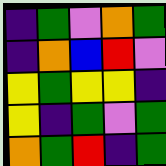[["indigo", "green", "violet", "orange", "green"], ["indigo", "orange", "blue", "red", "violet"], ["yellow", "green", "yellow", "yellow", "indigo"], ["yellow", "indigo", "green", "violet", "green"], ["orange", "green", "red", "indigo", "green"]]